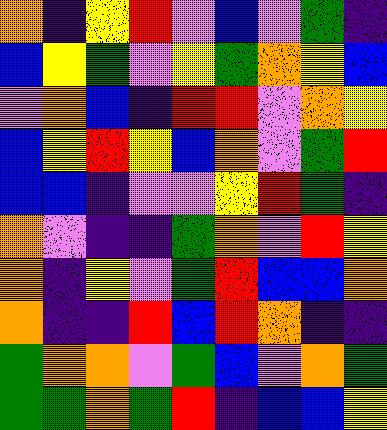[["orange", "indigo", "yellow", "red", "violet", "blue", "violet", "green", "indigo"], ["blue", "yellow", "green", "violet", "yellow", "green", "orange", "yellow", "blue"], ["violet", "orange", "blue", "indigo", "red", "red", "violet", "orange", "yellow"], ["blue", "yellow", "red", "yellow", "blue", "orange", "violet", "green", "red"], ["blue", "blue", "indigo", "violet", "violet", "yellow", "red", "green", "indigo"], ["orange", "violet", "indigo", "indigo", "green", "orange", "violet", "red", "yellow"], ["orange", "indigo", "yellow", "violet", "green", "red", "blue", "blue", "orange"], ["orange", "indigo", "indigo", "red", "blue", "red", "orange", "indigo", "indigo"], ["green", "orange", "orange", "violet", "green", "blue", "violet", "orange", "green"], ["green", "green", "orange", "green", "red", "indigo", "blue", "blue", "yellow"]]